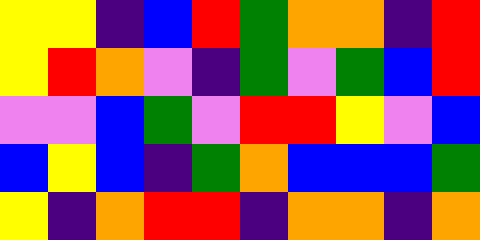[["yellow", "yellow", "indigo", "blue", "red", "green", "orange", "orange", "indigo", "red"], ["yellow", "red", "orange", "violet", "indigo", "green", "violet", "green", "blue", "red"], ["violet", "violet", "blue", "green", "violet", "red", "red", "yellow", "violet", "blue"], ["blue", "yellow", "blue", "indigo", "green", "orange", "blue", "blue", "blue", "green"], ["yellow", "indigo", "orange", "red", "red", "indigo", "orange", "orange", "indigo", "orange"]]